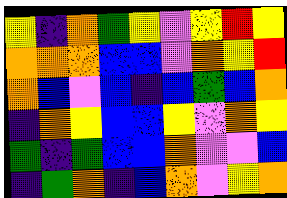[["yellow", "indigo", "orange", "green", "yellow", "violet", "yellow", "red", "yellow"], ["orange", "orange", "orange", "blue", "blue", "violet", "orange", "yellow", "red"], ["orange", "blue", "violet", "blue", "indigo", "blue", "green", "blue", "orange"], ["indigo", "orange", "yellow", "blue", "blue", "yellow", "violet", "orange", "yellow"], ["green", "indigo", "green", "blue", "blue", "orange", "violet", "violet", "blue"], ["indigo", "green", "orange", "indigo", "blue", "orange", "violet", "yellow", "orange"]]